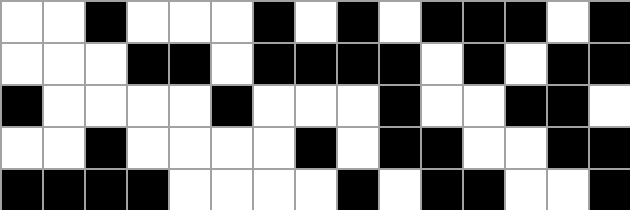[["white", "white", "black", "white", "white", "white", "black", "white", "black", "white", "black", "black", "black", "white", "black"], ["white", "white", "white", "black", "black", "white", "black", "black", "black", "black", "white", "black", "white", "black", "black"], ["black", "white", "white", "white", "white", "black", "white", "white", "white", "black", "white", "white", "black", "black", "white"], ["white", "white", "black", "white", "white", "white", "white", "black", "white", "black", "black", "white", "white", "black", "black"], ["black", "black", "black", "black", "white", "white", "white", "white", "black", "white", "black", "black", "white", "white", "black"]]